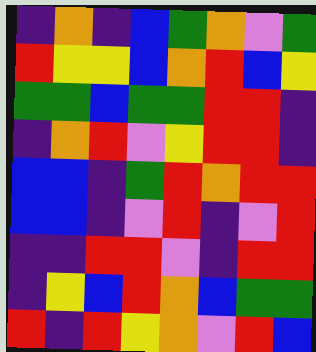[["indigo", "orange", "indigo", "blue", "green", "orange", "violet", "green"], ["red", "yellow", "yellow", "blue", "orange", "red", "blue", "yellow"], ["green", "green", "blue", "green", "green", "red", "red", "indigo"], ["indigo", "orange", "red", "violet", "yellow", "red", "red", "indigo"], ["blue", "blue", "indigo", "green", "red", "orange", "red", "red"], ["blue", "blue", "indigo", "violet", "red", "indigo", "violet", "red"], ["indigo", "indigo", "red", "red", "violet", "indigo", "red", "red"], ["indigo", "yellow", "blue", "red", "orange", "blue", "green", "green"], ["red", "indigo", "red", "yellow", "orange", "violet", "red", "blue"]]